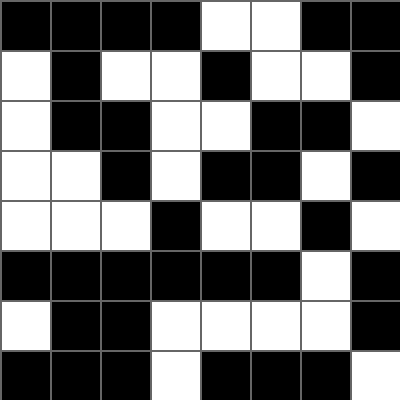[["black", "black", "black", "black", "white", "white", "black", "black"], ["white", "black", "white", "white", "black", "white", "white", "black"], ["white", "black", "black", "white", "white", "black", "black", "white"], ["white", "white", "black", "white", "black", "black", "white", "black"], ["white", "white", "white", "black", "white", "white", "black", "white"], ["black", "black", "black", "black", "black", "black", "white", "black"], ["white", "black", "black", "white", "white", "white", "white", "black"], ["black", "black", "black", "white", "black", "black", "black", "white"]]